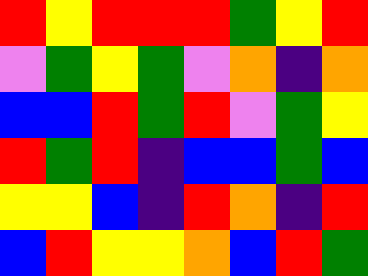[["red", "yellow", "red", "red", "red", "green", "yellow", "red"], ["violet", "green", "yellow", "green", "violet", "orange", "indigo", "orange"], ["blue", "blue", "red", "green", "red", "violet", "green", "yellow"], ["red", "green", "red", "indigo", "blue", "blue", "green", "blue"], ["yellow", "yellow", "blue", "indigo", "red", "orange", "indigo", "red"], ["blue", "red", "yellow", "yellow", "orange", "blue", "red", "green"]]